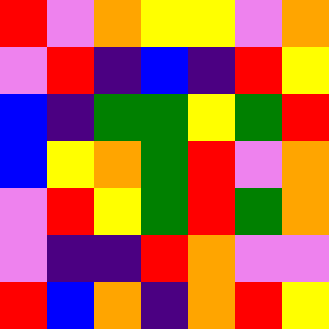[["red", "violet", "orange", "yellow", "yellow", "violet", "orange"], ["violet", "red", "indigo", "blue", "indigo", "red", "yellow"], ["blue", "indigo", "green", "green", "yellow", "green", "red"], ["blue", "yellow", "orange", "green", "red", "violet", "orange"], ["violet", "red", "yellow", "green", "red", "green", "orange"], ["violet", "indigo", "indigo", "red", "orange", "violet", "violet"], ["red", "blue", "orange", "indigo", "orange", "red", "yellow"]]